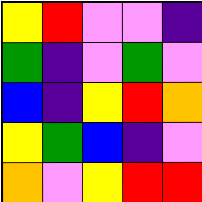[["yellow", "red", "violet", "violet", "indigo"], ["green", "indigo", "violet", "green", "violet"], ["blue", "indigo", "yellow", "red", "orange"], ["yellow", "green", "blue", "indigo", "violet"], ["orange", "violet", "yellow", "red", "red"]]